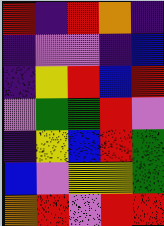[["red", "indigo", "red", "orange", "indigo"], ["indigo", "violet", "violet", "indigo", "blue"], ["indigo", "yellow", "red", "blue", "red"], ["violet", "green", "green", "red", "violet"], ["indigo", "yellow", "blue", "red", "green"], ["blue", "violet", "yellow", "yellow", "green"], ["orange", "red", "violet", "red", "red"]]